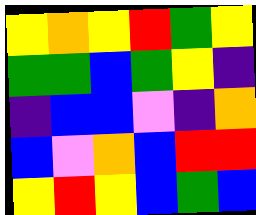[["yellow", "orange", "yellow", "red", "green", "yellow"], ["green", "green", "blue", "green", "yellow", "indigo"], ["indigo", "blue", "blue", "violet", "indigo", "orange"], ["blue", "violet", "orange", "blue", "red", "red"], ["yellow", "red", "yellow", "blue", "green", "blue"]]